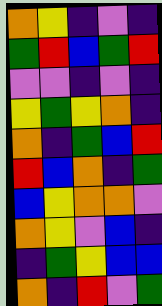[["orange", "yellow", "indigo", "violet", "indigo"], ["green", "red", "blue", "green", "red"], ["violet", "violet", "indigo", "violet", "indigo"], ["yellow", "green", "yellow", "orange", "indigo"], ["orange", "indigo", "green", "blue", "red"], ["red", "blue", "orange", "indigo", "green"], ["blue", "yellow", "orange", "orange", "violet"], ["orange", "yellow", "violet", "blue", "indigo"], ["indigo", "green", "yellow", "blue", "blue"], ["orange", "indigo", "red", "violet", "green"]]